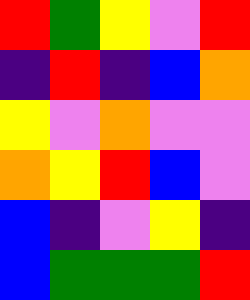[["red", "green", "yellow", "violet", "red"], ["indigo", "red", "indigo", "blue", "orange"], ["yellow", "violet", "orange", "violet", "violet"], ["orange", "yellow", "red", "blue", "violet"], ["blue", "indigo", "violet", "yellow", "indigo"], ["blue", "green", "green", "green", "red"]]